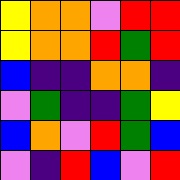[["yellow", "orange", "orange", "violet", "red", "red"], ["yellow", "orange", "orange", "red", "green", "red"], ["blue", "indigo", "indigo", "orange", "orange", "indigo"], ["violet", "green", "indigo", "indigo", "green", "yellow"], ["blue", "orange", "violet", "red", "green", "blue"], ["violet", "indigo", "red", "blue", "violet", "red"]]